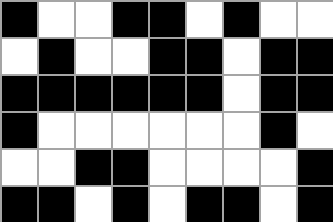[["black", "white", "white", "black", "black", "white", "black", "white", "white"], ["white", "black", "white", "white", "black", "black", "white", "black", "black"], ["black", "black", "black", "black", "black", "black", "white", "black", "black"], ["black", "white", "white", "white", "white", "white", "white", "black", "white"], ["white", "white", "black", "black", "white", "white", "white", "white", "black"], ["black", "black", "white", "black", "white", "black", "black", "white", "black"]]